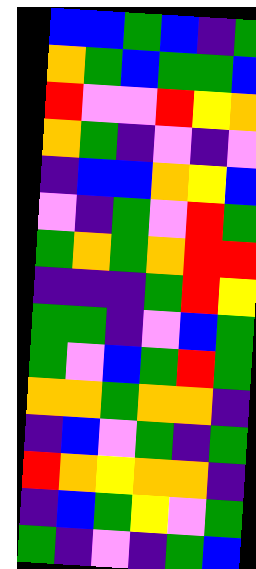[["blue", "blue", "green", "blue", "indigo", "green"], ["orange", "green", "blue", "green", "green", "blue"], ["red", "violet", "violet", "red", "yellow", "orange"], ["orange", "green", "indigo", "violet", "indigo", "violet"], ["indigo", "blue", "blue", "orange", "yellow", "blue"], ["violet", "indigo", "green", "violet", "red", "green"], ["green", "orange", "green", "orange", "red", "red"], ["indigo", "indigo", "indigo", "green", "red", "yellow"], ["green", "green", "indigo", "violet", "blue", "green"], ["green", "violet", "blue", "green", "red", "green"], ["orange", "orange", "green", "orange", "orange", "indigo"], ["indigo", "blue", "violet", "green", "indigo", "green"], ["red", "orange", "yellow", "orange", "orange", "indigo"], ["indigo", "blue", "green", "yellow", "violet", "green"], ["green", "indigo", "violet", "indigo", "green", "blue"]]